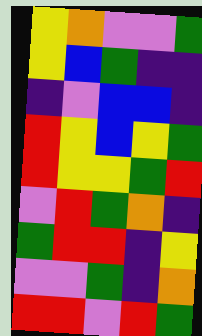[["yellow", "orange", "violet", "violet", "green"], ["yellow", "blue", "green", "indigo", "indigo"], ["indigo", "violet", "blue", "blue", "indigo"], ["red", "yellow", "blue", "yellow", "green"], ["red", "yellow", "yellow", "green", "red"], ["violet", "red", "green", "orange", "indigo"], ["green", "red", "red", "indigo", "yellow"], ["violet", "violet", "green", "indigo", "orange"], ["red", "red", "violet", "red", "green"]]